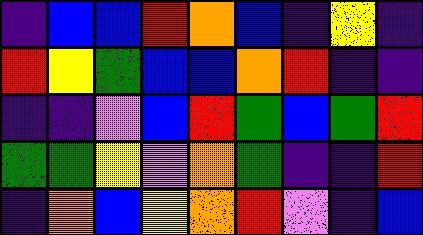[["indigo", "blue", "blue", "red", "orange", "blue", "indigo", "yellow", "indigo"], ["red", "yellow", "green", "blue", "blue", "orange", "red", "indigo", "indigo"], ["indigo", "indigo", "violet", "blue", "red", "green", "blue", "green", "red"], ["green", "green", "yellow", "violet", "orange", "green", "indigo", "indigo", "red"], ["indigo", "orange", "blue", "yellow", "orange", "red", "violet", "indigo", "blue"]]